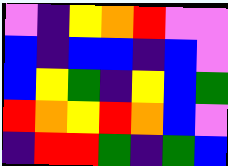[["violet", "indigo", "yellow", "orange", "red", "violet", "violet"], ["blue", "indigo", "blue", "blue", "indigo", "blue", "violet"], ["blue", "yellow", "green", "indigo", "yellow", "blue", "green"], ["red", "orange", "yellow", "red", "orange", "blue", "violet"], ["indigo", "red", "red", "green", "indigo", "green", "blue"]]